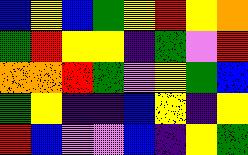[["blue", "yellow", "blue", "green", "yellow", "red", "yellow", "orange"], ["green", "red", "yellow", "yellow", "indigo", "green", "violet", "red"], ["orange", "orange", "red", "green", "violet", "yellow", "green", "blue"], ["green", "yellow", "indigo", "indigo", "blue", "yellow", "indigo", "yellow"], ["red", "blue", "violet", "violet", "blue", "indigo", "yellow", "green"]]